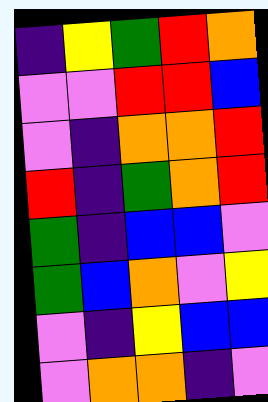[["indigo", "yellow", "green", "red", "orange"], ["violet", "violet", "red", "red", "blue"], ["violet", "indigo", "orange", "orange", "red"], ["red", "indigo", "green", "orange", "red"], ["green", "indigo", "blue", "blue", "violet"], ["green", "blue", "orange", "violet", "yellow"], ["violet", "indigo", "yellow", "blue", "blue"], ["violet", "orange", "orange", "indigo", "violet"]]